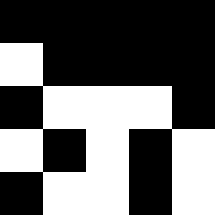[["black", "black", "black", "black", "black"], ["white", "black", "black", "black", "black"], ["black", "white", "white", "white", "black"], ["white", "black", "white", "black", "white"], ["black", "white", "white", "black", "white"]]